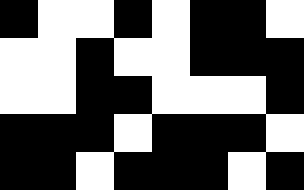[["black", "white", "white", "black", "white", "black", "black", "white"], ["white", "white", "black", "white", "white", "black", "black", "black"], ["white", "white", "black", "black", "white", "white", "white", "black"], ["black", "black", "black", "white", "black", "black", "black", "white"], ["black", "black", "white", "black", "black", "black", "white", "black"]]